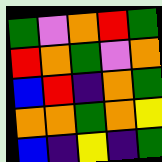[["green", "violet", "orange", "red", "green"], ["red", "orange", "green", "violet", "orange"], ["blue", "red", "indigo", "orange", "green"], ["orange", "orange", "green", "orange", "yellow"], ["blue", "indigo", "yellow", "indigo", "green"]]